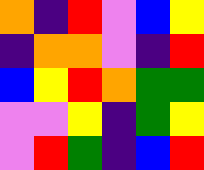[["orange", "indigo", "red", "violet", "blue", "yellow"], ["indigo", "orange", "orange", "violet", "indigo", "red"], ["blue", "yellow", "red", "orange", "green", "green"], ["violet", "violet", "yellow", "indigo", "green", "yellow"], ["violet", "red", "green", "indigo", "blue", "red"]]